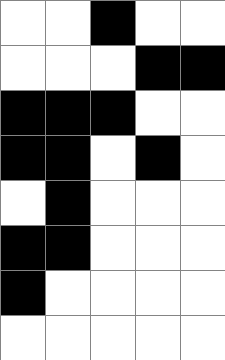[["white", "white", "black", "white", "white"], ["white", "white", "white", "black", "black"], ["black", "black", "black", "white", "white"], ["black", "black", "white", "black", "white"], ["white", "black", "white", "white", "white"], ["black", "black", "white", "white", "white"], ["black", "white", "white", "white", "white"], ["white", "white", "white", "white", "white"]]